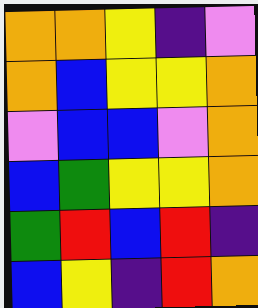[["orange", "orange", "yellow", "indigo", "violet"], ["orange", "blue", "yellow", "yellow", "orange"], ["violet", "blue", "blue", "violet", "orange"], ["blue", "green", "yellow", "yellow", "orange"], ["green", "red", "blue", "red", "indigo"], ["blue", "yellow", "indigo", "red", "orange"]]